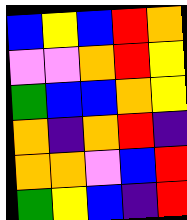[["blue", "yellow", "blue", "red", "orange"], ["violet", "violet", "orange", "red", "yellow"], ["green", "blue", "blue", "orange", "yellow"], ["orange", "indigo", "orange", "red", "indigo"], ["orange", "orange", "violet", "blue", "red"], ["green", "yellow", "blue", "indigo", "red"]]